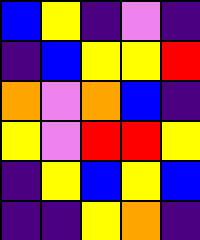[["blue", "yellow", "indigo", "violet", "indigo"], ["indigo", "blue", "yellow", "yellow", "red"], ["orange", "violet", "orange", "blue", "indigo"], ["yellow", "violet", "red", "red", "yellow"], ["indigo", "yellow", "blue", "yellow", "blue"], ["indigo", "indigo", "yellow", "orange", "indigo"]]